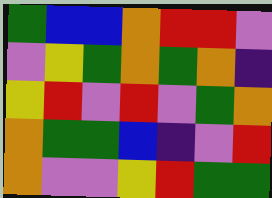[["green", "blue", "blue", "orange", "red", "red", "violet"], ["violet", "yellow", "green", "orange", "green", "orange", "indigo"], ["yellow", "red", "violet", "red", "violet", "green", "orange"], ["orange", "green", "green", "blue", "indigo", "violet", "red"], ["orange", "violet", "violet", "yellow", "red", "green", "green"]]